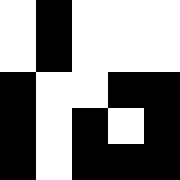[["white", "black", "white", "white", "white"], ["white", "black", "white", "white", "white"], ["black", "white", "white", "black", "black"], ["black", "white", "black", "white", "black"], ["black", "white", "black", "black", "black"]]